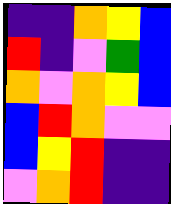[["indigo", "indigo", "orange", "yellow", "blue"], ["red", "indigo", "violet", "green", "blue"], ["orange", "violet", "orange", "yellow", "blue"], ["blue", "red", "orange", "violet", "violet"], ["blue", "yellow", "red", "indigo", "indigo"], ["violet", "orange", "red", "indigo", "indigo"]]